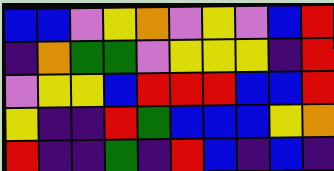[["blue", "blue", "violet", "yellow", "orange", "violet", "yellow", "violet", "blue", "red"], ["indigo", "orange", "green", "green", "violet", "yellow", "yellow", "yellow", "indigo", "red"], ["violet", "yellow", "yellow", "blue", "red", "red", "red", "blue", "blue", "red"], ["yellow", "indigo", "indigo", "red", "green", "blue", "blue", "blue", "yellow", "orange"], ["red", "indigo", "indigo", "green", "indigo", "red", "blue", "indigo", "blue", "indigo"]]